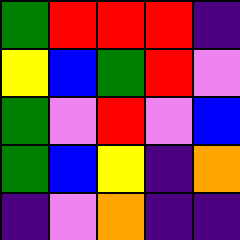[["green", "red", "red", "red", "indigo"], ["yellow", "blue", "green", "red", "violet"], ["green", "violet", "red", "violet", "blue"], ["green", "blue", "yellow", "indigo", "orange"], ["indigo", "violet", "orange", "indigo", "indigo"]]